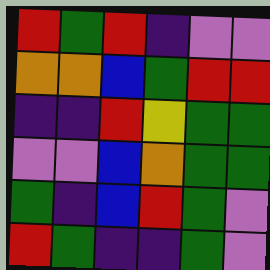[["red", "green", "red", "indigo", "violet", "violet"], ["orange", "orange", "blue", "green", "red", "red"], ["indigo", "indigo", "red", "yellow", "green", "green"], ["violet", "violet", "blue", "orange", "green", "green"], ["green", "indigo", "blue", "red", "green", "violet"], ["red", "green", "indigo", "indigo", "green", "violet"]]